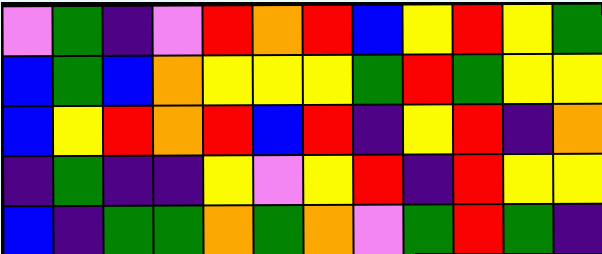[["violet", "green", "indigo", "violet", "red", "orange", "red", "blue", "yellow", "red", "yellow", "green"], ["blue", "green", "blue", "orange", "yellow", "yellow", "yellow", "green", "red", "green", "yellow", "yellow"], ["blue", "yellow", "red", "orange", "red", "blue", "red", "indigo", "yellow", "red", "indigo", "orange"], ["indigo", "green", "indigo", "indigo", "yellow", "violet", "yellow", "red", "indigo", "red", "yellow", "yellow"], ["blue", "indigo", "green", "green", "orange", "green", "orange", "violet", "green", "red", "green", "indigo"]]